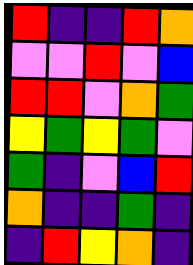[["red", "indigo", "indigo", "red", "orange"], ["violet", "violet", "red", "violet", "blue"], ["red", "red", "violet", "orange", "green"], ["yellow", "green", "yellow", "green", "violet"], ["green", "indigo", "violet", "blue", "red"], ["orange", "indigo", "indigo", "green", "indigo"], ["indigo", "red", "yellow", "orange", "indigo"]]